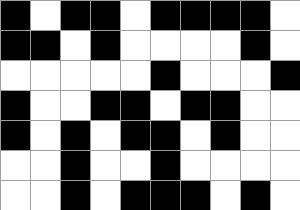[["black", "white", "black", "black", "white", "black", "black", "black", "black", "white"], ["black", "black", "white", "black", "white", "white", "white", "white", "black", "white"], ["white", "white", "white", "white", "white", "black", "white", "white", "white", "black"], ["black", "white", "white", "black", "black", "white", "black", "black", "white", "white"], ["black", "white", "black", "white", "black", "black", "white", "black", "white", "white"], ["white", "white", "black", "white", "white", "black", "white", "white", "white", "white"], ["white", "white", "black", "white", "black", "black", "black", "white", "black", "white"]]